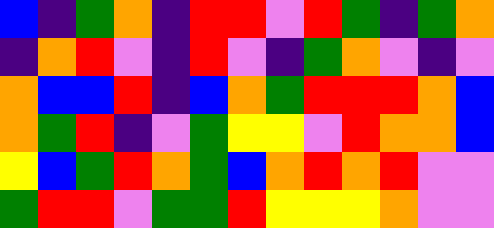[["blue", "indigo", "green", "orange", "indigo", "red", "red", "violet", "red", "green", "indigo", "green", "orange"], ["indigo", "orange", "red", "violet", "indigo", "red", "violet", "indigo", "green", "orange", "violet", "indigo", "violet"], ["orange", "blue", "blue", "red", "indigo", "blue", "orange", "green", "red", "red", "red", "orange", "blue"], ["orange", "green", "red", "indigo", "violet", "green", "yellow", "yellow", "violet", "red", "orange", "orange", "blue"], ["yellow", "blue", "green", "red", "orange", "green", "blue", "orange", "red", "orange", "red", "violet", "violet"], ["green", "red", "red", "violet", "green", "green", "red", "yellow", "yellow", "yellow", "orange", "violet", "violet"]]